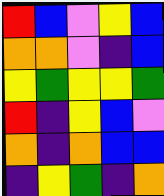[["red", "blue", "violet", "yellow", "blue"], ["orange", "orange", "violet", "indigo", "blue"], ["yellow", "green", "yellow", "yellow", "green"], ["red", "indigo", "yellow", "blue", "violet"], ["orange", "indigo", "orange", "blue", "blue"], ["indigo", "yellow", "green", "indigo", "orange"]]